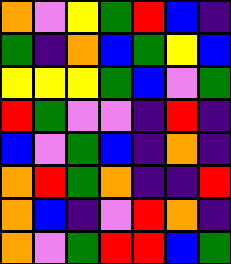[["orange", "violet", "yellow", "green", "red", "blue", "indigo"], ["green", "indigo", "orange", "blue", "green", "yellow", "blue"], ["yellow", "yellow", "yellow", "green", "blue", "violet", "green"], ["red", "green", "violet", "violet", "indigo", "red", "indigo"], ["blue", "violet", "green", "blue", "indigo", "orange", "indigo"], ["orange", "red", "green", "orange", "indigo", "indigo", "red"], ["orange", "blue", "indigo", "violet", "red", "orange", "indigo"], ["orange", "violet", "green", "red", "red", "blue", "green"]]